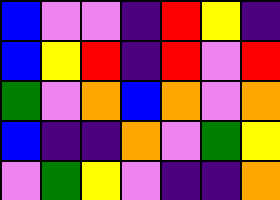[["blue", "violet", "violet", "indigo", "red", "yellow", "indigo"], ["blue", "yellow", "red", "indigo", "red", "violet", "red"], ["green", "violet", "orange", "blue", "orange", "violet", "orange"], ["blue", "indigo", "indigo", "orange", "violet", "green", "yellow"], ["violet", "green", "yellow", "violet", "indigo", "indigo", "orange"]]